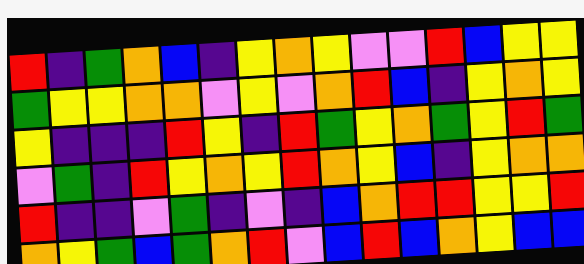[["red", "indigo", "green", "orange", "blue", "indigo", "yellow", "orange", "yellow", "violet", "violet", "red", "blue", "yellow", "yellow"], ["green", "yellow", "yellow", "orange", "orange", "violet", "yellow", "violet", "orange", "red", "blue", "indigo", "yellow", "orange", "yellow"], ["yellow", "indigo", "indigo", "indigo", "red", "yellow", "indigo", "red", "green", "yellow", "orange", "green", "yellow", "red", "green"], ["violet", "green", "indigo", "red", "yellow", "orange", "yellow", "red", "orange", "yellow", "blue", "indigo", "yellow", "orange", "orange"], ["red", "indigo", "indigo", "violet", "green", "indigo", "violet", "indigo", "blue", "orange", "red", "red", "yellow", "yellow", "red"], ["orange", "yellow", "green", "blue", "green", "orange", "red", "violet", "blue", "red", "blue", "orange", "yellow", "blue", "blue"]]